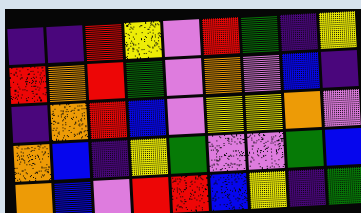[["indigo", "indigo", "red", "yellow", "violet", "red", "green", "indigo", "yellow"], ["red", "orange", "red", "green", "violet", "orange", "violet", "blue", "indigo"], ["indigo", "orange", "red", "blue", "violet", "yellow", "yellow", "orange", "violet"], ["orange", "blue", "indigo", "yellow", "green", "violet", "violet", "green", "blue"], ["orange", "blue", "violet", "red", "red", "blue", "yellow", "indigo", "green"]]